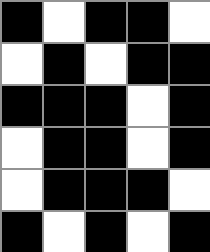[["black", "white", "black", "black", "white"], ["white", "black", "white", "black", "black"], ["black", "black", "black", "white", "black"], ["white", "black", "black", "white", "black"], ["white", "black", "black", "black", "white"], ["black", "white", "black", "white", "black"]]